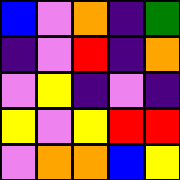[["blue", "violet", "orange", "indigo", "green"], ["indigo", "violet", "red", "indigo", "orange"], ["violet", "yellow", "indigo", "violet", "indigo"], ["yellow", "violet", "yellow", "red", "red"], ["violet", "orange", "orange", "blue", "yellow"]]